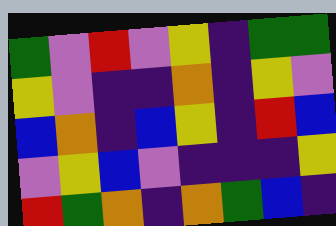[["green", "violet", "red", "violet", "yellow", "indigo", "green", "green"], ["yellow", "violet", "indigo", "indigo", "orange", "indigo", "yellow", "violet"], ["blue", "orange", "indigo", "blue", "yellow", "indigo", "red", "blue"], ["violet", "yellow", "blue", "violet", "indigo", "indigo", "indigo", "yellow"], ["red", "green", "orange", "indigo", "orange", "green", "blue", "indigo"]]